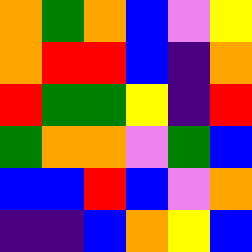[["orange", "green", "orange", "blue", "violet", "yellow"], ["orange", "red", "red", "blue", "indigo", "orange"], ["red", "green", "green", "yellow", "indigo", "red"], ["green", "orange", "orange", "violet", "green", "blue"], ["blue", "blue", "red", "blue", "violet", "orange"], ["indigo", "indigo", "blue", "orange", "yellow", "blue"]]